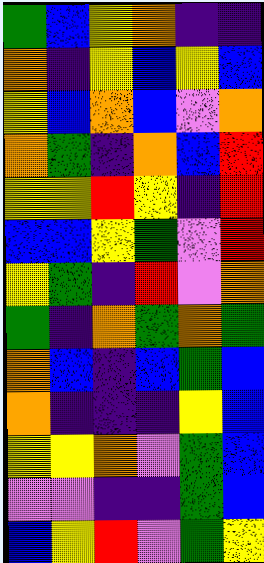[["green", "blue", "yellow", "orange", "indigo", "indigo"], ["orange", "indigo", "yellow", "blue", "yellow", "blue"], ["yellow", "blue", "orange", "blue", "violet", "orange"], ["orange", "green", "indigo", "orange", "blue", "red"], ["yellow", "yellow", "red", "yellow", "indigo", "red"], ["blue", "blue", "yellow", "green", "violet", "red"], ["yellow", "green", "indigo", "red", "violet", "orange"], ["green", "indigo", "orange", "green", "orange", "green"], ["orange", "blue", "indigo", "blue", "green", "blue"], ["orange", "indigo", "indigo", "indigo", "yellow", "blue"], ["yellow", "yellow", "orange", "violet", "green", "blue"], ["violet", "violet", "indigo", "indigo", "green", "blue"], ["blue", "yellow", "red", "violet", "green", "yellow"]]